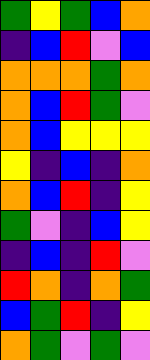[["green", "yellow", "green", "blue", "orange"], ["indigo", "blue", "red", "violet", "blue"], ["orange", "orange", "orange", "green", "orange"], ["orange", "blue", "red", "green", "violet"], ["orange", "blue", "yellow", "yellow", "yellow"], ["yellow", "indigo", "blue", "indigo", "orange"], ["orange", "blue", "red", "indigo", "yellow"], ["green", "violet", "indigo", "blue", "yellow"], ["indigo", "blue", "indigo", "red", "violet"], ["red", "orange", "indigo", "orange", "green"], ["blue", "green", "red", "indigo", "yellow"], ["orange", "green", "violet", "green", "violet"]]